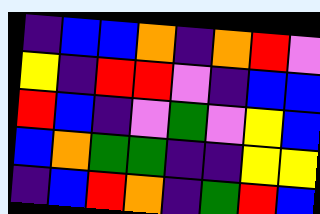[["indigo", "blue", "blue", "orange", "indigo", "orange", "red", "violet"], ["yellow", "indigo", "red", "red", "violet", "indigo", "blue", "blue"], ["red", "blue", "indigo", "violet", "green", "violet", "yellow", "blue"], ["blue", "orange", "green", "green", "indigo", "indigo", "yellow", "yellow"], ["indigo", "blue", "red", "orange", "indigo", "green", "red", "blue"]]